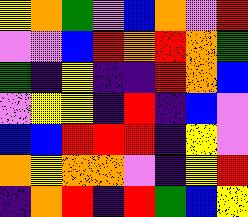[["yellow", "orange", "green", "violet", "blue", "orange", "violet", "red"], ["violet", "violet", "blue", "red", "orange", "red", "orange", "green"], ["green", "indigo", "yellow", "indigo", "indigo", "red", "orange", "blue"], ["violet", "yellow", "yellow", "indigo", "red", "indigo", "blue", "violet"], ["blue", "blue", "red", "red", "red", "indigo", "yellow", "violet"], ["orange", "yellow", "orange", "orange", "violet", "indigo", "yellow", "red"], ["indigo", "orange", "red", "indigo", "red", "green", "blue", "yellow"]]